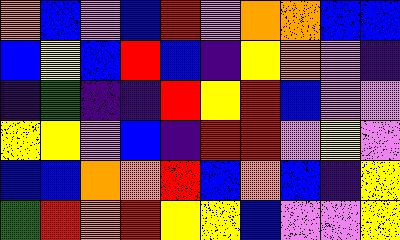[["orange", "blue", "violet", "blue", "red", "violet", "orange", "orange", "blue", "blue"], ["blue", "yellow", "blue", "red", "blue", "indigo", "yellow", "orange", "violet", "indigo"], ["indigo", "green", "indigo", "indigo", "red", "yellow", "red", "blue", "violet", "violet"], ["yellow", "yellow", "violet", "blue", "indigo", "red", "red", "violet", "yellow", "violet"], ["blue", "blue", "orange", "orange", "red", "blue", "orange", "blue", "indigo", "yellow"], ["green", "red", "orange", "red", "yellow", "yellow", "blue", "violet", "violet", "yellow"]]